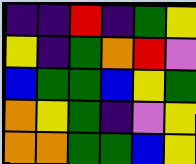[["indigo", "indigo", "red", "indigo", "green", "yellow"], ["yellow", "indigo", "green", "orange", "red", "violet"], ["blue", "green", "green", "blue", "yellow", "green"], ["orange", "yellow", "green", "indigo", "violet", "yellow"], ["orange", "orange", "green", "green", "blue", "yellow"]]